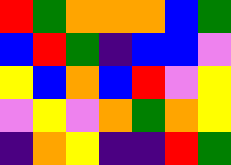[["red", "green", "orange", "orange", "orange", "blue", "green"], ["blue", "red", "green", "indigo", "blue", "blue", "violet"], ["yellow", "blue", "orange", "blue", "red", "violet", "yellow"], ["violet", "yellow", "violet", "orange", "green", "orange", "yellow"], ["indigo", "orange", "yellow", "indigo", "indigo", "red", "green"]]